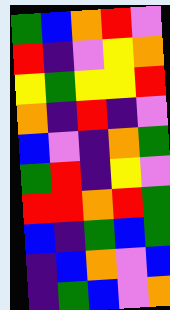[["green", "blue", "orange", "red", "violet"], ["red", "indigo", "violet", "yellow", "orange"], ["yellow", "green", "yellow", "yellow", "red"], ["orange", "indigo", "red", "indigo", "violet"], ["blue", "violet", "indigo", "orange", "green"], ["green", "red", "indigo", "yellow", "violet"], ["red", "red", "orange", "red", "green"], ["blue", "indigo", "green", "blue", "green"], ["indigo", "blue", "orange", "violet", "blue"], ["indigo", "green", "blue", "violet", "orange"]]